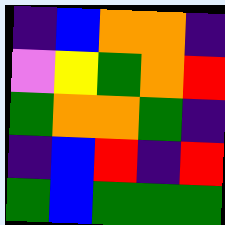[["indigo", "blue", "orange", "orange", "indigo"], ["violet", "yellow", "green", "orange", "red"], ["green", "orange", "orange", "green", "indigo"], ["indigo", "blue", "red", "indigo", "red"], ["green", "blue", "green", "green", "green"]]